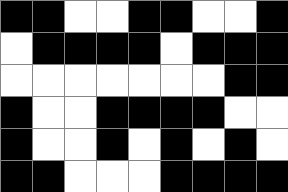[["black", "black", "white", "white", "black", "black", "white", "white", "black"], ["white", "black", "black", "black", "black", "white", "black", "black", "black"], ["white", "white", "white", "white", "white", "white", "white", "black", "black"], ["black", "white", "white", "black", "black", "black", "black", "white", "white"], ["black", "white", "white", "black", "white", "black", "white", "black", "white"], ["black", "black", "white", "white", "white", "black", "black", "black", "black"]]